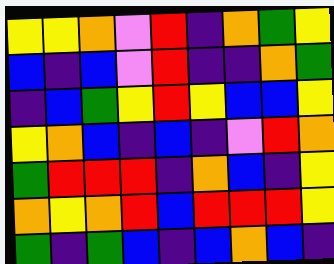[["yellow", "yellow", "orange", "violet", "red", "indigo", "orange", "green", "yellow"], ["blue", "indigo", "blue", "violet", "red", "indigo", "indigo", "orange", "green"], ["indigo", "blue", "green", "yellow", "red", "yellow", "blue", "blue", "yellow"], ["yellow", "orange", "blue", "indigo", "blue", "indigo", "violet", "red", "orange"], ["green", "red", "red", "red", "indigo", "orange", "blue", "indigo", "yellow"], ["orange", "yellow", "orange", "red", "blue", "red", "red", "red", "yellow"], ["green", "indigo", "green", "blue", "indigo", "blue", "orange", "blue", "indigo"]]